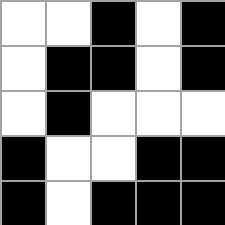[["white", "white", "black", "white", "black"], ["white", "black", "black", "white", "black"], ["white", "black", "white", "white", "white"], ["black", "white", "white", "black", "black"], ["black", "white", "black", "black", "black"]]